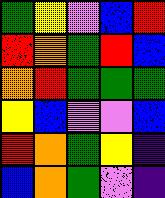[["green", "yellow", "violet", "blue", "red"], ["red", "orange", "green", "red", "blue"], ["orange", "red", "green", "green", "green"], ["yellow", "blue", "violet", "violet", "blue"], ["red", "orange", "green", "yellow", "indigo"], ["blue", "orange", "green", "violet", "indigo"]]